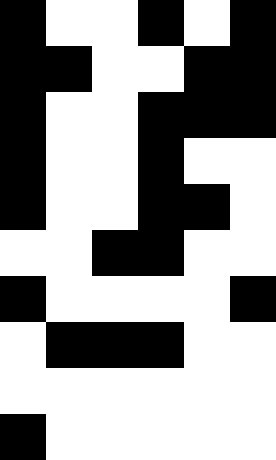[["black", "white", "white", "black", "white", "black"], ["black", "black", "white", "white", "black", "black"], ["black", "white", "white", "black", "black", "black"], ["black", "white", "white", "black", "white", "white"], ["black", "white", "white", "black", "black", "white"], ["white", "white", "black", "black", "white", "white"], ["black", "white", "white", "white", "white", "black"], ["white", "black", "black", "black", "white", "white"], ["white", "white", "white", "white", "white", "white"], ["black", "white", "white", "white", "white", "white"]]